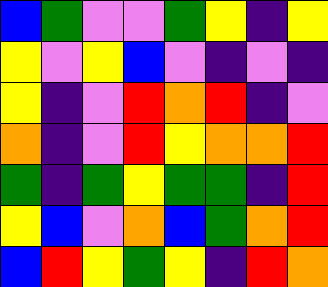[["blue", "green", "violet", "violet", "green", "yellow", "indigo", "yellow"], ["yellow", "violet", "yellow", "blue", "violet", "indigo", "violet", "indigo"], ["yellow", "indigo", "violet", "red", "orange", "red", "indigo", "violet"], ["orange", "indigo", "violet", "red", "yellow", "orange", "orange", "red"], ["green", "indigo", "green", "yellow", "green", "green", "indigo", "red"], ["yellow", "blue", "violet", "orange", "blue", "green", "orange", "red"], ["blue", "red", "yellow", "green", "yellow", "indigo", "red", "orange"]]